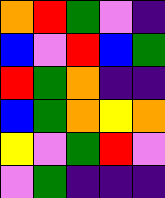[["orange", "red", "green", "violet", "indigo"], ["blue", "violet", "red", "blue", "green"], ["red", "green", "orange", "indigo", "indigo"], ["blue", "green", "orange", "yellow", "orange"], ["yellow", "violet", "green", "red", "violet"], ["violet", "green", "indigo", "indigo", "indigo"]]